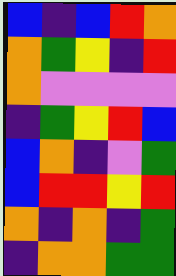[["blue", "indigo", "blue", "red", "orange"], ["orange", "green", "yellow", "indigo", "red"], ["orange", "violet", "violet", "violet", "violet"], ["indigo", "green", "yellow", "red", "blue"], ["blue", "orange", "indigo", "violet", "green"], ["blue", "red", "red", "yellow", "red"], ["orange", "indigo", "orange", "indigo", "green"], ["indigo", "orange", "orange", "green", "green"]]